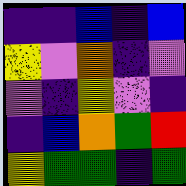[["indigo", "indigo", "blue", "indigo", "blue"], ["yellow", "violet", "orange", "indigo", "violet"], ["violet", "indigo", "yellow", "violet", "indigo"], ["indigo", "blue", "orange", "green", "red"], ["yellow", "green", "green", "indigo", "green"]]